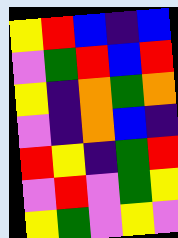[["yellow", "red", "blue", "indigo", "blue"], ["violet", "green", "red", "blue", "red"], ["yellow", "indigo", "orange", "green", "orange"], ["violet", "indigo", "orange", "blue", "indigo"], ["red", "yellow", "indigo", "green", "red"], ["violet", "red", "violet", "green", "yellow"], ["yellow", "green", "violet", "yellow", "violet"]]